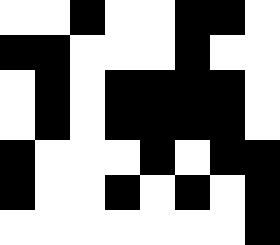[["white", "white", "black", "white", "white", "black", "black", "white"], ["black", "black", "white", "white", "white", "black", "white", "white"], ["white", "black", "white", "black", "black", "black", "black", "white"], ["white", "black", "white", "black", "black", "black", "black", "white"], ["black", "white", "white", "white", "black", "white", "black", "black"], ["black", "white", "white", "black", "white", "black", "white", "black"], ["white", "white", "white", "white", "white", "white", "white", "black"]]